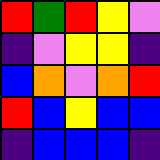[["red", "green", "red", "yellow", "violet"], ["indigo", "violet", "yellow", "yellow", "indigo"], ["blue", "orange", "violet", "orange", "red"], ["red", "blue", "yellow", "blue", "blue"], ["indigo", "blue", "blue", "blue", "indigo"]]